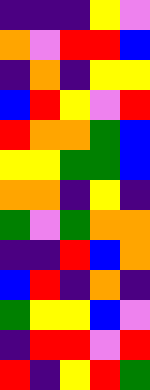[["indigo", "indigo", "indigo", "yellow", "violet"], ["orange", "violet", "red", "red", "blue"], ["indigo", "orange", "indigo", "yellow", "yellow"], ["blue", "red", "yellow", "violet", "red"], ["red", "orange", "orange", "green", "blue"], ["yellow", "yellow", "green", "green", "blue"], ["orange", "orange", "indigo", "yellow", "indigo"], ["green", "violet", "green", "orange", "orange"], ["indigo", "indigo", "red", "blue", "orange"], ["blue", "red", "indigo", "orange", "indigo"], ["green", "yellow", "yellow", "blue", "violet"], ["indigo", "red", "red", "violet", "red"], ["red", "indigo", "yellow", "red", "green"]]